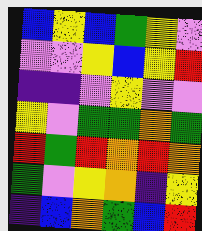[["blue", "yellow", "blue", "green", "yellow", "violet"], ["violet", "violet", "yellow", "blue", "yellow", "red"], ["indigo", "indigo", "violet", "yellow", "violet", "violet"], ["yellow", "violet", "green", "green", "orange", "green"], ["red", "green", "red", "orange", "red", "orange"], ["green", "violet", "yellow", "orange", "indigo", "yellow"], ["indigo", "blue", "orange", "green", "blue", "red"]]